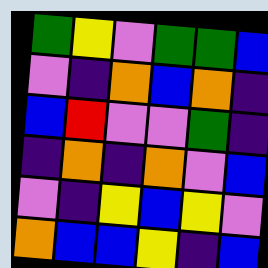[["green", "yellow", "violet", "green", "green", "blue"], ["violet", "indigo", "orange", "blue", "orange", "indigo"], ["blue", "red", "violet", "violet", "green", "indigo"], ["indigo", "orange", "indigo", "orange", "violet", "blue"], ["violet", "indigo", "yellow", "blue", "yellow", "violet"], ["orange", "blue", "blue", "yellow", "indigo", "blue"]]